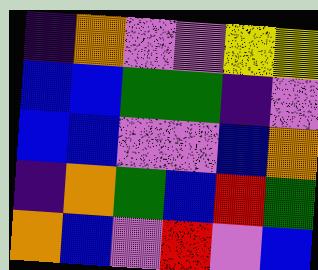[["indigo", "orange", "violet", "violet", "yellow", "yellow"], ["blue", "blue", "green", "green", "indigo", "violet"], ["blue", "blue", "violet", "violet", "blue", "orange"], ["indigo", "orange", "green", "blue", "red", "green"], ["orange", "blue", "violet", "red", "violet", "blue"]]